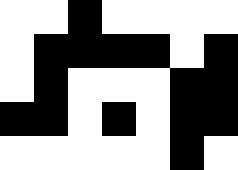[["white", "white", "black", "white", "white", "white", "white"], ["white", "black", "black", "black", "black", "white", "black"], ["white", "black", "white", "white", "white", "black", "black"], ["black", "black", "white", "black", "white", "black", "black"], ["white", "white", "white", "white", "white", "black", "white"]]